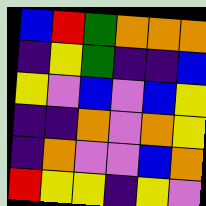[["blue", "red", "green", "orange", "orange", "orange"], ["indigo", "yellow", "green", "indigo", "indigo", "blue"], ["yellow", "violet", "blue", "violet", "blue", "yellow"], ["indigo", "indigo", "orange", "violet", "orange", "yellow"], ["indigo", "orange", "violet", "violet", "blue", "orange"], ["red", "yellow", "yellow", "indigo", "yellow", "violet"]]